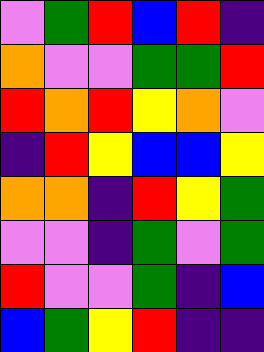[["violet", "green", "red", "blue", "red", "indigo"], ["orange", "violet", "violet", "green", "green", "red"], ["red", "orange", "red", "yellow", "orange", "violet"], ["indigo", "red", "yellow", "blue", "blue", "yellow"], ["orange", "orange", "indigo", "red", "yellow", "green"], ["violet", "violet", "indigo", "green", "violet", "green"], ["red", "violet", "violet", "green", "indigo", "blue"], ["blue", "green", "yellow", "red", "indigo", "indigo"]]